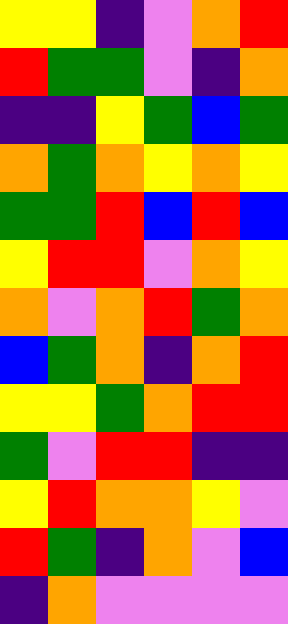[["yellow", "yellow", "indigo", "violet", "orange", "red"], ["red", "green", "green", "violet", "indigo", "orange"], ["indigo", "indigo", "yellow", "green", "blue", "green"], ["orange", "green", "orange", "yellow", "orange", "yellow"], ["green", "green", "red", "blue", "red", "blue"], ["yellow", "red", "red", "violet", "orange", "yellow"], ["orange", "violet", "orange", "red", "green", "orange"], ["blue", "green", "orange", "indigo", "orange", "red"], ["yellow", "yellow", "green", "orange", "red", "red"], ["green", "violet", "red", "red", "indigo", "indigo"], ["yellow", "red", "orange", "orange", "yellow", "violet"], ["red", "green", "indigo", "orange", "violet", "blue"], ["indigo", "orange", "violet", "violet", "violet", "violet"]]